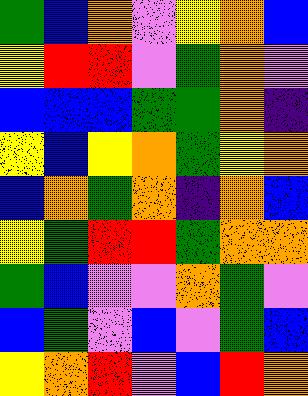[["green", "blue", "orange", "violet", "yellow", "orange", "blue"], ["yellow", "red", "red", "violet", "green", "orange", "violet"], ["blue", "blue", "blue", "green", "green", "orange", "indigo"], ["yellow", "blue", "yellow", "orange", "green", "yellow", "orange"], ["blue", "orange", "green", "orange", "indigo", "orange", "blue"], ["yellow", "green", "red", "red", "green", "orange", "orange"], ["green", "blue", "violet", "violet", "orange", "green", "violet"], ["blue", "green", "violet", "blue", "violet", "green", "blue"], ["yellow", "orange", "red", "violet", "blue", "red", "orange"]]